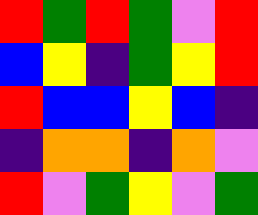[["red", "green", "red", "green", "violet", "red"], ["blue", "yellow", "indigo", "green", "yellow", "red"], ["red", "blue", "blue", "yellow", "blue", "indigo"], ["indigo", "orange", "orange", "indigo", "orange", "violet"], ["red", "violet", "green", "yellow", "violet", "green"]]